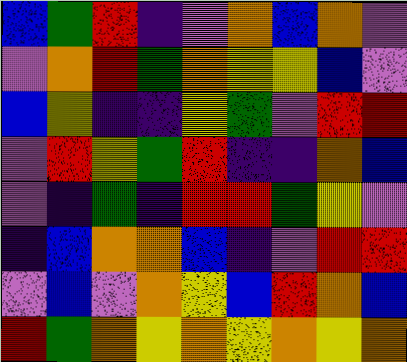[["blue", "green", "red", "indigo", "violet", "orange", "blue", "orange", "violet"], ["violet", "orange", "red", "green", "orange", "yellow", "yellow", "blue", "violet"], ["blue", "yellow", "indigo", "indigo", "yellow", "green", "violet", "red", "red"], ["violet", "red", "yellow", "green", "red", "indigo", "indigo", "orange", "blue"], ["violet", "indigo", "green", "indigo", "red", "red", "green", "yellow", "violet"], ["indigo", "blue", "orange", "orange", "blue", "indigo", "violet", "red", "red"], ["violet", "blue", "violet", "orange", "yellow", "blue", "red", "orange", "blue"], ["red", "green", "orange", "yellow", "orange", "yellow", "orange", "yellow", "orange"]]